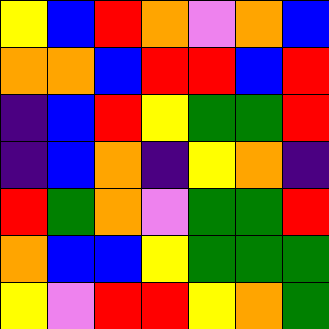[["yellow", "blue", "red", "orange", "violet", "orange", "blue"], ["orange", "orange", "blue", "red", "red", "blue", "red"], ["indigo", "blue", "red", "yellow", "green", "green", "red"], ["indigo", "blue", "orange", "indigo", "yellow", "orange", "indigo"], ["red", "green", "orange", "violet", "green", "green", "red"], ["orange", "blue", "blue", "yellow", "green", "green", "green"], ["yellow", "violet", "red", "red", "yellow", "orange", "green"]]